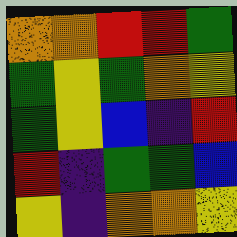[["orange", "orange", "red", "red", "green"], ["green", "yellow", "green", "orange", "yellow"], ["green", "yellow", "blue", "indigo", "red"], ["red", "indigo", "green", "green", "blue"], ["yellow", "indigo", "orange", "orange", "yellow"]]